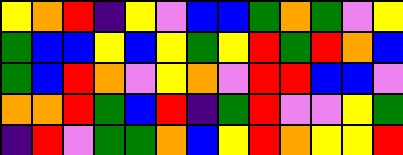[["yellow", "orange", "red", "indigo", "yellow", "violet", "blue", "blue", "green", "orange", "green", "violet", "yellow"], ["green", "blue", "blue", "yellow", "blue", "yellow", "green", "yellow", "red", "green", "red", "orange", "blue"], ["green", "blue", "red", "orange", "violet", "yellow", "orange", "violet", "red", "red", "blue", "blue", "violet"], ["orange", "orange", "red", "green", "blue", "red", "indigo", "green", "red", "violet", "violet", "yellow", "green"], ["indigo", "red", "violet", "green", "green", "orange", "blue", "yellow", "red", "orange", "yellow", "yellow", "red"]]